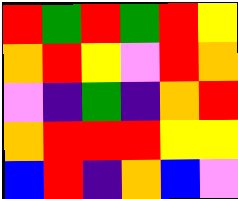[["red", "green", "red", "green", "red", "yellow"], ["orange", "red", "yellow", "violet", "red", "orange"], ["violet", "indigo", "green", "indigo", "orange", "red"], ["orange", "red", "red", "red", "yellow", "yellow"], ["blue", "red", "indigo", "orange", "blue", "violet"]]